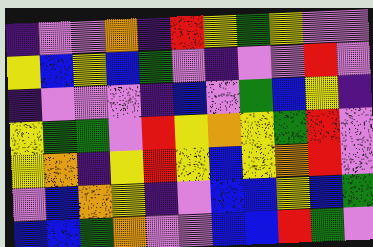[["indigo", "violet", "violet", "orange", "indigo", "red", "yellow", "green", "yellow", "violet", "violet"], ["yellow", "blue", "yellow", "blue", "green", "violet", "indigo", "violet", "violet", "red", "violet"], ["indigo", "violet", "violet", "violet", "indigo", "blue", "violet", "green", "blue", "yellow", "indigo"], ["yellow", "green", "green", "violet", "red", "yellow", "orange", "yellow", "green", "red", "violet"], ["yellow", "orange", "indigo", "yellow", "red", "yellow", "blue", "yellow", "orange", "red", "violet"], ["violet", "blue", "orange", "yellow", "indigo", "violet", "blue", "blue", "yellow", "blue", "green"], ["blue", "blue", "green", "orange", "violet", "violet", "blue", "blue", "red", "green", "violet"]]